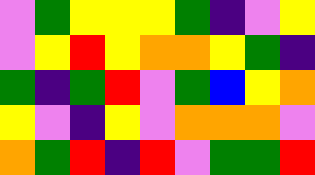[["violet", "green", "yellow", "yellow", "yellow", "green", "indigo", "violet", "yellow"], ["violet", "yellow", "red", "yellow", "orange", "orange", "yellow", "green", "indigo"], ["green", "indigo", "green", "red", "violet", "green", "blue", "yellow", "orange"], ["yellow", "violet", "indigo", "yellow", "violet", "orange", "orange", "orange", "violet"], ["orange", "green", "red", "indigo", "red", "violet", "green", "green", "red"]]